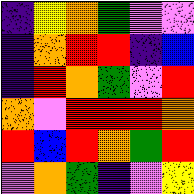[["indigo", "yellow", "orange", "green", "violet", "violet"], ["indigo", "orange", "red", "red", "indigo", "blue"], ["indigo", "red", "orange", "green", "violet", "red"], ["orange", "violet", "red", "red", "red", "orange"], ["red", "blue", "red", "orange", "green", "red"], ["violet", "orange", "green", "indigo", "violet", "yellow"]]